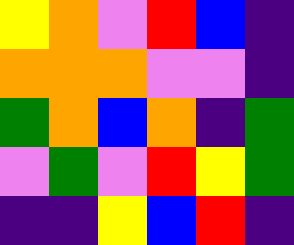[["yellow", "orange", "violet", "red", "blue", "indigo"], ["orange", "orange", "orange", "violet", "violet", "indigo"], ["green", "orange", "blue", "orange", "indigo", "green"], ["violet", "green", "violet", "red", "yellow", "green"], ["indigo", "indigo", "yellow", "blue", "red", "indigo"]]